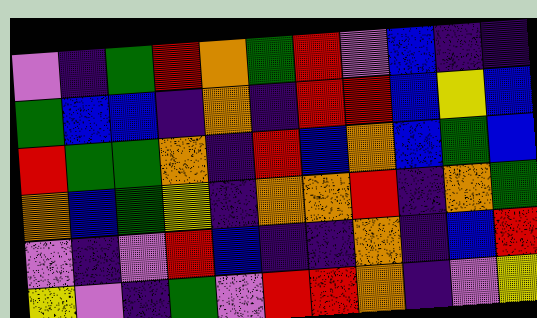[["violet", "indigo", "green", "red", "orange", "green", "red", "violet", "blue", "indigo", "indigo"], ["green", "blue", "blue", "indigo", "orange", "indigo", "red", "red", "blue", "yellow", "blue"], ["red", "green", "green", "orange", "indigo", "red", "blue", "orange", "blue", "green", "blue"], ["orange", "blue", "green", "yellow", "indigo", "orange", "orange", "red", "indigo", "orange", "green"], ["violet", "indigo", "violet", "red", "blue", "indigo", "indigo", "orange", "indigo", "blue", "red"], ["yellow", "violet", "indigo", "green", "violet", "red", "red", "orange", "indigo", "violet", "yellow"]]